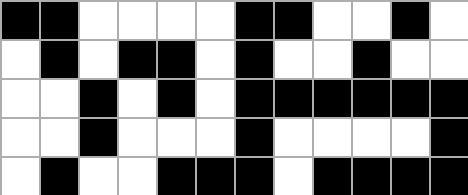[["black", "black", "white", "white", "white", "white", "black", "black", "white", "white", "black", "white"], ["white", "black", "white", "black", "black", "white", "black", "white", "white", "black", "white", "white"], ["white", "white", "black", "white", "black", "white", "black", "black", "black", "black", "black", "black"], ["white", "white", "black", "white", "white", "white", "black", "white", "white", "white", "white", "black"], ["white", "black", "white", "white", "black", "black", "black", "white", "black", "black", "black", "black"]]